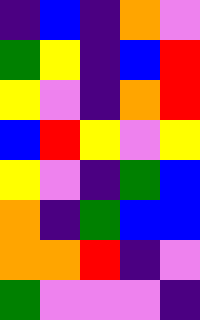[["indigo", "blue", "indigo", "orange", "violet"], ["green", "yellow", "indigo", "blue", "red"], ["yellow", "violet", "indigo", "orange", "red"], ["blue", "red", "yellow", "violet", "yellow"], ["yellow", "violet", "indigo", "green", "blue"], ["orange", "indigo", "green", "blue", "blue"], ["orange", "orange", "red", "indigo", "violet"], ["green", "violet", "violet", "violet", "indigo"]]